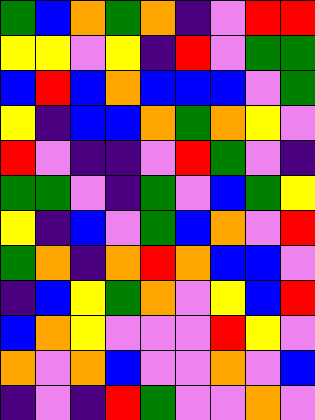[["green", "blue", "orange", "green", "orange", "indigo", "violet", "red", "red"], ["yellow", "yellow", "violet", "yellow", "indigo", "red", "violet", "green", "green"], ["blue", "red", "blue", "orange", "blue", "blue", "blue", "violet", "green"], ["yellow", "indigo", "blue", "blue", "orange", "green", "orange", "yellow", "violet"], ["red", "violet", "indigo", "indigo", "violet", "red", "green", "violet", "indigo"], ["green", "green", "violet", "indigo", "green", "violet", "blue", "green", "yellow"], ["yellow", "indigo", "blue", "violet", "green", "blue", "orange", "violet", "red"], ["green", "orange", "indigo", "orange", "red", "orange", "blue", "blue", "violet"], ["indigo", "blue", "yellow", "green", "orange", "violet", "yellow", "blue", "red"], ["blue", "orange", "yellow", "violet", "violet", "violet", "red", "yellow", "violet"], ["orange", "violet", "orange", "blue", "violet", "violet", "orange", "violet", "blue"], ["indigo", "violet", "indigo", "red", "green", "violet", "violet", "orange", "violet"]]